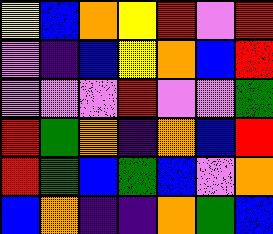[["yellow", "blue", "orange", "yellow", "red", "violet", "red"], ["violet", "indigo", "blue", "yellow", "orange", "blue", "red"], ["violet", "violet", "violet", "red", "violet", "violet", "green"], ["red", "green", "orange", "indigo", "orange", "blue", "red"], ["red", "green", "blue", "green", "blue", "violet", "orange"], ["blue", "orange", "indigo", "indigo", "orange", "green", "blue"]]